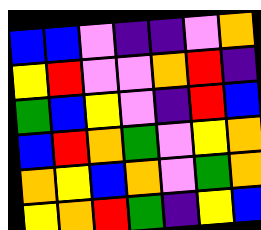[["blue", "blue", "violet", "indigo", "indigo", "violet", "orange"], ["yellow", "red", "violet", "violet", "orange", "red", "indigo"], ["green", "blue", "yellow", "violet", "indigo", "red", "blue"], ["blue", "red", "orange", "green", "violet", "yellow", "orange"], ["orange", "yellow", "blue", "orange", "violet", "green", "orange"], ["yellow", "orange", "red", "green", "indigo", "yellow", "blue"]]